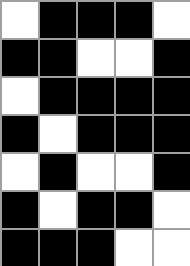[["white", "black", "black", "black", "white"], ["black", "black", "white", "white", "black"], ["white", "black", "black", "black", "black"], ["black", "white", "black", "black", "black"], ["white", "black", "white", "white", "black"], ["black", "white", "black", "black", "white"], ["black", "black", "black", "white", "white"]]